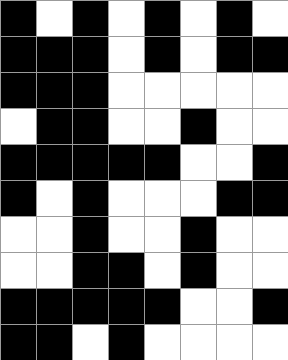[["black", "white", "black", "white", "black", "white", "black", "white"], ["black", "black", "black", "white", "black", "white", "black", "black"], ["black", "black", "black", "white", "white", "white", "white", "white"], ["white", "black", "black", "white", "white", "black", "white", "white"], ["black", "black", "black", "black", "black", "white", "white", "black"], ["black", "white", "black", "white", "white", "white", "black", "black"], ["white", "white", "black", "white", "white", "black", "white", "white"], ["white", "white", "black", "black", "white", "black", "white", "white"], ["black", "black", "black", "black", "black", "white", "white", "black"], ["black", "black", "white", "black", "white", "white", "white", "white"]]